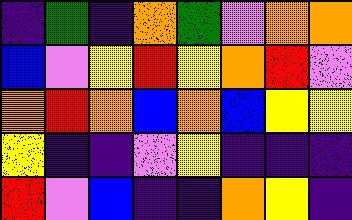[["indigo", "green", "indigo", "orange", "green", "violet", "orange", "orange"], ["blue", "violet", "yellow", "red", "yellow", "orange", "red", "violet"], ["orange", "red", "orange", "blue", "orange", "blue", "yellow", "yellow"], ["yellow", "indigo", "indigo", "violet", "yellow", "indigo", "indigo", "indigo"], ["red", "violet", "blue", "indigo", "indigo", "orange", "yellow", "indigo"]]